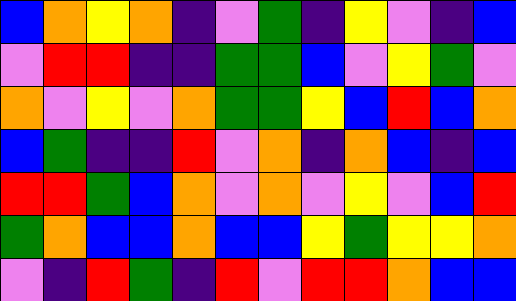[["blue", "orange", "yellow", "orange", "indigo", "violet", "green", "indigo", "yellow", "violet", "indigo", "blue"], ["violet", "red", "red", "indigo", "indigo", "green", "green", "blue", "violet", "yellow", "green", "violet"], ["orange", "violet", "yellow", "violet", "orange", "green", "green", "yellow", "blue", "red", "blue", "orange"], ["blue", "green", "indigo", "indigo", "red", "violet", "orange", "indigo", "orange", "blue", "indigo", "blue"], ["red", "red", "green", "blue", "orange", "violet", "orange", "violet", "yellow", "violet", "blue", "red"], ["green", "orange", "blue", "blue", "orange", "blue", "blue", "yellow", "green", "yellow", "yellow", "orange"], ["violet", "indigo", "red", "green", "indigo", "red", "violet", "red", "red", "orange", "blue", "blue"]]